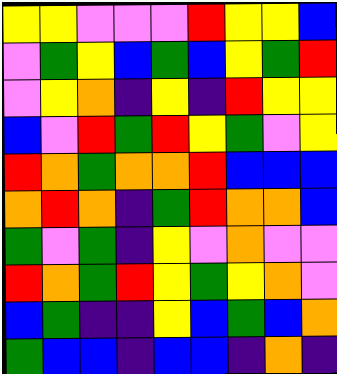[["yellow", "yellow", "violet", "violet", "violet", "red", "yellow", "yellow", "blue"], ["violet", "green", "yellow", "blue", "green", "blue", "yellow", "green", "red"], ["violet", "yellow", "orange", "indigo", "yellow", "indigo", "red", "yellow", "yellow"], ["blue", "violet", "red", "green", "red", "yellow", "green", "violet", "yellow"], ["red", "orange", "green", "orange", "orange", "red", "blue", "blue", "blue"], ["orange", "red", "orange", "indigo", "green", "red", "orange", "orange", "blue"], ["green", "violet", "green", "indigo", "yellow", "violet", "orange", "violet", "violet"], ["red", "orange", "green", "red", "yellow", "green", "yellow", "orange", "violet"], ["blue", "green", "indigo", "indigo", "yellow", "blue", "green", "blue", "orange"], ["green", "blue", "blue", "indigo", "blue", "blue", "indigo", "orange", "indigo"]]